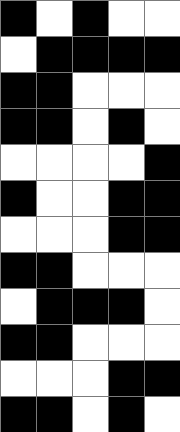[["black", "white", "black", "white", "white"], ["white", "black", "black", "black", "black"], ["black", "black", "white", "white", "white"], ["black", "black", "white", "black", "white"], ["white", "white", "white", "white", "black"], ["black", "white", "white", "black", "black"], ["white", "white", "white", "black", "black"], ["black", "black", "white", "white", "white"], ["white", "black", "black", "black", "white"], ["black", "black", "white", "white", "white"], ["white", "white", "white", "black", "black"], ["black", "black", "white", "black", "white"]]